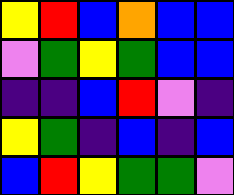[["yellow", "red", "blue", "orange", "blue", "blue"], ["violet", "green", "yellow", "green", "blue", "blue"], ["indigo", "indigo", "blue", "red", "violet", "indigo"], ["yellow", "green", "indigo", "blue", "indigo", "blue"], ["blue", "red", "yellow", "green", "green", "violet"]]